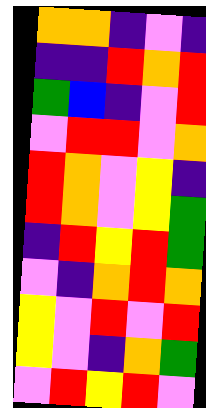[["orange", "orange", "indigo", "violet", "indigo"], ["indigo", "indigo", "red", "orange", "red"], ["green", "blue", "indigo", "violet", "red"], ["violet", "red", "red", "violet", "orange"], ["red", "orange", "violet", "yellow", "indigo"], ["red", "orange", "violet", "yellow", "green"], ["indigo", "red", "yellow", "red", "green"], ["violet", "indigo", "orange", "red", "orange"], ["yellow", "violet", "red", "violet", "red"], ["yellow", "violet", "indigo", "orange", "green"], ["violet", "red", "yellow", "red", "violet"]]